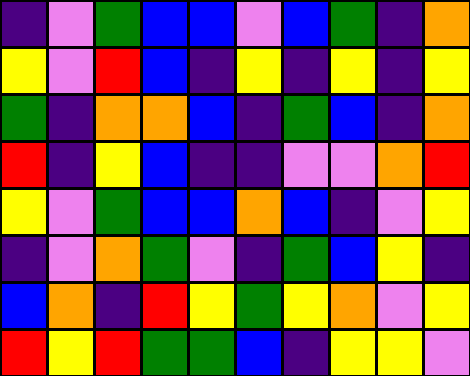[["indigo", "violet", "green", "blue", "blue", "violet", "blue", "green", "indigo", "orange"], ["yellow", "violet", "red", "blue", "indigo", "yellow", "indigo", "yellow", "indigo", "yellow"], ["green", "indigo", "orange", "orange", "blue", "indigo", "green", "blue", "indigo", "orange"], ["red", "indigo", "yellow", "blue", "indigo", "indigo", "violet", "violet", "orange", "red"], ["yellow", "violet", "green", "blue", "blue", "orange", "blue", "indigo", "violet", "yellow"], ["indigo", "violet", "orange", "green", "violet", "indigo", "green", "blue", "yellow", "indigo"], ["blue", "orange", "indigo", "red", "yellow", "green", "yellow", "orange", "violet", "yellow"], ["red", "yellow", "red", "green", "green", "blue", "indigo", "yellow", "yellow", "violet"]]